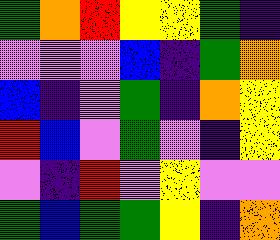[["green", "orange", "red", "yellow", "yellow", "green", "indigo"], ["violet", "violet", "violet", "blue", "indigo", "green", "orange"], ["blue", "indigo", "violet", "green", "indigo", "orange", "yellow"], ["red", "blue", "violet", "green", "violet", "indigo", "yellow"], ["violet", "indigo", "red", "violet", "yellow", "violet", "violet"], ["green", "blue", "green", "green", "yellow", "indigo", "orange"]]